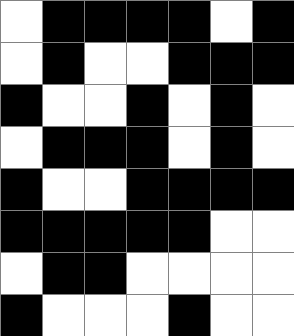[["white", "black", "black", "black", "black", "white", "black"], ["white", "black", "white", "white", "black", "black", "black"], ["black", "white", "white", "black", "white", "black", "white"], ["white", "black", "black", "black", "white", "black", "white"], ["black", "white", "white", "black", "black", "black", "black"], ["black", "black", "black", "black", "black", "white", "white"], ["white", "black", "black", "white", "white", "white", "white"], ["black", "white", "white", "white", "black", "white", "white"]]